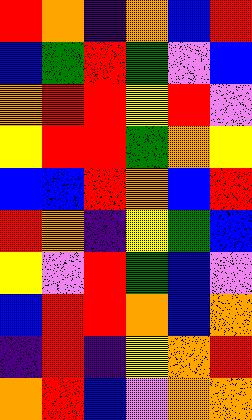[["red", "orange", "indigo", "orange", "blue", "red"], ["blue", "green", "red", "green", "violet", "blue"], ["orange", "red", "red", "yellow", "red", "violet"], ["yellow", "red", "red", "green", "orange", "yellow"], ["blue", "blue", "red", "orange", "blue", "red"], ["red", "orange", "indigo", "yellow", "green", "blue"], ["yellow", "violet", "red", "green", "blue", "violet"], ["blue", "red", "red", "orange", "blue", "orange"], ["indigo", "red", "indigo", "yellow", "orange", "red"], ["orange", "red", "blue", "violet", "orange", "orange"]]